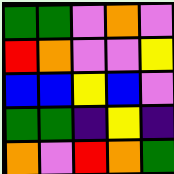[["green", "green", "violet", "orange", "violet"], ["red", "orange", "violet", "violet", "yellow"], ["blue", "blue", "yellow", "blue", "violet"], ["green", "green", "indigo", "yellow", "indigo"], ["orange", "violet", "red", "orange", "green"]]